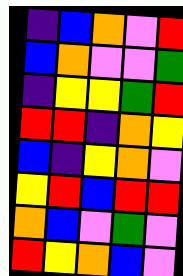[["indigo", "blue", "orange", "violet", "red"], ["blue", "orange", "violet", "violet", "green"], ["indigo", "yellow", "yellow", "green", "red"], ["red", "red", "indigo", "orange", "yellow"], ["blue", "indigo", "yellow", "orange", "violet"], ["yellow", "red", "blue", "red", "red"], ["orange", "blue", "violet", "green", "violet"], ["red", "yellow", "orange", "blue", "violet"]]